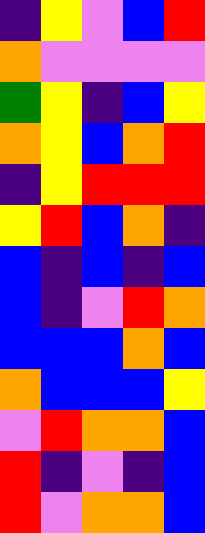[["indigo", "yellow", "violet", "blue", "red"], ["orange", "violet", "violet", "violet", "violet"], ["green", "yellow", "indigo", "blue", "yellow"], ["orange", "yellow", "blue", "orange", "red"], ["indigo", "yellow", "red", "red", "red"], ["yellow", "red", "blue", "orange", "indigo"], ["blue", "indigo", "blue", "indigo", "blue"], ["blue", "indigo", "violet", "red", "orange"], ["blue", "blue", "blue", "orange", "blue"], ["orange", "blue", "blue", "blue", "yellow"], ["violet", "red", "orange", "orange", "blue"], ["red", "indigo", "violet", "indigo", "blue"], ["red", "violet", "orange", "orange", "blue"]]